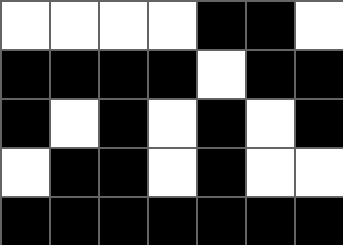[["white", "white", "white", "white", "black", "black", "white"], ["black", "black", "black", "black", "white", "black", "black"], ["black", "white", "black", "white", "black", "white", "black"], ["white", "black", "black", "white", "black", "white", "white"], ["black", "black", "black", "black", "black", "black", "black"]]